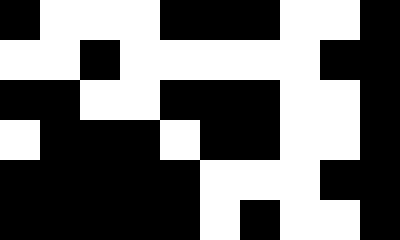[["black", "white", "white", "white", "black", "black", "black", "white", "white", "black"], ["white", "white", "black", "white", "white", "white", "white", "white", "black", "black"], ["black", "black", "white", "white", "black", "black", "black", "white", "white", "black"], ["white", "black", "black", "black", "white", "black", "black", "white", "white", "black"], ["black", "black", "black", "black", "black", "white", "white", "white", "black", "black"], ["black", "black", "black", "black", "black", "white", "black", "white", "white", "black"]]